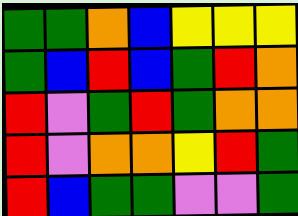[["green", "green", "orange", "blue", "yellow", "yellow", "yellow"], ["green", "blue", "red", "blue", "green", "red", "orange"], ["red", "violet", "green", "red", "green", "orange", "orange"], ["red", "violet", "orange", "orange", "yellow", "red", "green"], ["red", "blue", "green", "green", "violet", "violet", "green"]]